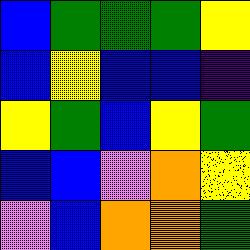[["blue", "green", "green", "green", "yellow"], ["blue", "yellow", "blue", "blue", "indigo"], ["yellow", "green", "blue", "yellow", "green"], ["blue", "blue", "violet", "orange", "yellow"], ["violet", "blue", "orange", "orange", "green"]]